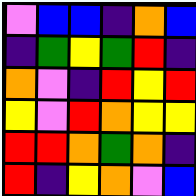[["violet", "blue", "blue", "indigo", "orange", "blue"], ["indigo", "green", "yellow", "green", "red", "indigo"], ["orange", "violet", "indigo", "red", "yellow", "red"], ["yellow", "violet", "red", "orange", "yellow", "yellow"], ["red", "red", "orange", "green", "orange", "indigo"], ["red", "indigo", "yellow", "orange", "violet", "blue"]]